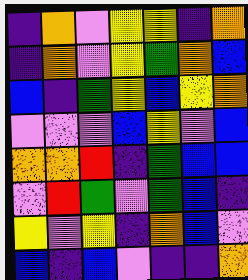[["indigo", "orange", "violet", "yellow", "yellow", "indigo", "orange"], ["indigo", "orange", "violet", "yellow", "green", "orange", "blue"], ["blue", "indigo", "green", "yellow", "blue", "yellow", "orange"], ["violet", "violet", "violet", "blue", "yellow", "violet", "blue"], ["orange", "orange", "red", "indigo", "green", "blue", "blue"], ["violet", "red", "green", "violet", "green", "blue", "indigo"], ["yellow", "violet", "yellow", "indigo", "orange", "blue", "violet"], ["blue", "indigo", "blue", "violet", "indigo", "indigo", "orange"]]